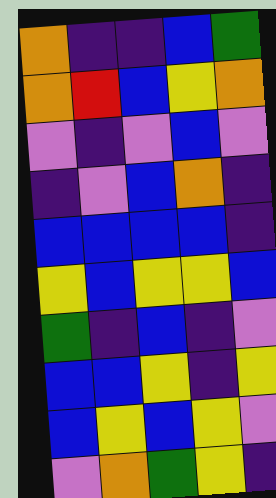[["orange", "indigo", "indigo", "blue", "green"], ["orange", "red", "blue", "yellow", "orange"], ["violet", "indigo", "violet", "blue", "violet"], ["indigo", "violet", "blue", "orange", "indigo"], ["blue", "blue", "blue", "blue", "indigo"], ["yellow", "blue", "yellow", "yellow", "blue"], ["green", "indigo", "blue", "indigo", "violet"], ["blue", "blue", "yellow", "indigo", "yellow"], ["blue", "yellow", "blue", "yellow", "violet"], ["violet", "orange", "green", "yellow", "indigo"]]